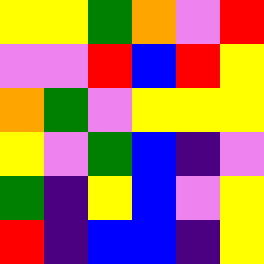[["yellow", "yellow", "green", "orange", "violet", "red"], ["violet", "violet", "red", "blue", "red", "yellow"], ["orange", "green", "violet", "yellow", "yellow", "yellow"], ["yellow", "violet", "green", "blue", "indigo", "violet"], ["green", "indigo", "yellow", "blue", "violet", "yellow"], ["red", "indigo", "blue", "blue", "indigo", "yellow"]]